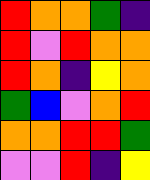[["red", "orange", "orange", "green", "indigo"], ["red", "violet", "red", "orange", "orange"], ["red", "orange", "indigo", "yellow", "orange"], ["green", "blue", "violet", "orange", "red"], ["orange", "orange", "red", "red", "green"], ["violet", "violet", "red", "indigo", "yellow"]]